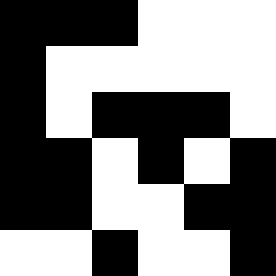[["black", "black", "black", "white", "white", "white"], ["black", "white", "white", "white", "white", "white"], ["black", "white", "black", "black", "black", "white"], ["black", "black", "white", "black", "white", "black"], ["black", "black", "white", "white", "black", "black"], ["white", "white", "black", "white", "white", "black"]]